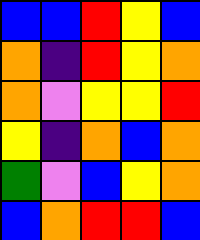[["blue", "blue", "red", "yellow", "blue"], ["orange", "indigo", "red", "yellow", "orange"], ["orange", "violet", "yellow", "yellow", "red"], ["yellow", "indigo", "orange", "blue", "orange"], ["green", "violet", "blue", "yellow", "orange"], ["blue", "orange", "red", "red", "blue"]]